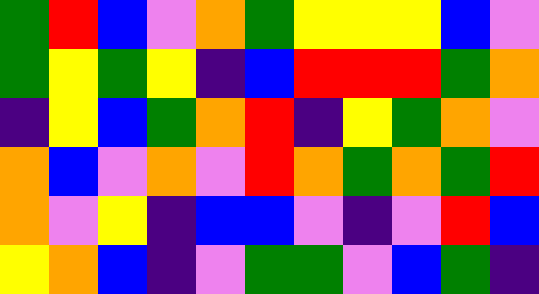[["green", "red", "blue", "violet", "orange", "green", "yellow", "yellow", "yellow", "blue", "violet"], ["green", "yellow", "green", "yellow", "indigo", "blue", "red", "red", "red", "green", "orange"], ["indigo", "yellow", "blue", "green", "orange", "red", "indigo", "yellow", "green", "orange", "violet"], ["orange", "blue", "violet", "orange", "violet", "red", "orange", "green", "orange", "green", "red"], ["orange", "violet", "yellow", "indigo", "blue", "blue", "violet", "indigo", "violet", "red", "blue"], ["yellow", "orange", "blue", "indigo", "violet", "green", "green", "violet", "blue", "green", "indigo"]]